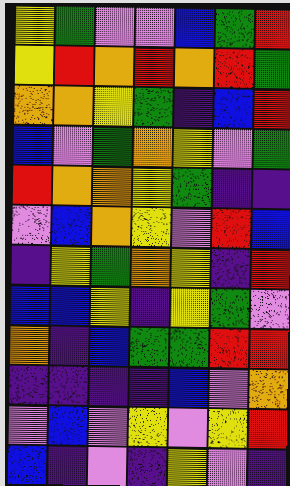[["yellow", "green", "violet", "violet", "blue", "green", "red"], ["yellow", "red", "orange", "red", "orange", "red", "green"], ["orange", "orange", "yellow", "green", "indigo", "blue", "red"], ["blue", "violet", "green", "orange", "yellow", "violet", "green"], ["red", "orange", "orange", "yellow", "green", "indigo", "indigo"], ["violet", "blue", "orange", "yellow", "violet", "red", "blue"], ["indigo", "yellow", "green", "orange", "yellow", "indigo", "red"], ["blue", "blue", "yellow", "indigo", "yellow", "green", "violet"], ["orange", "indigo", "blue", "green", "green", "red", "red"], ["indigo", "indigo", "indigo", "indigo", "blue", "violet", "orange"], ["violet", "blue", "violet", "yellow", "violet", "yellow", "red"], ["blue", "indigo", "violet", "indigo", "yellow", "violet", "indigo"]]